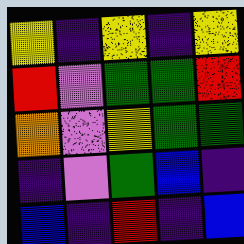[["yellow", "indigo", "yellow", "indigo", "yellow"], ["red", "violet", "green", "green", "red"], ["orange", "violet", "yellow", "green", "green"], ["indigo", "violet", "green", "blue", "indigo"], ["blue", "indigo", "red", "indigo", "blue"]]